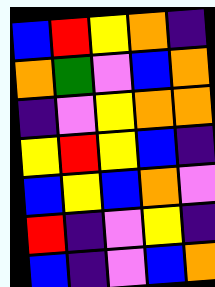[["blue", "red", "yellow", "orange", "indigo"], ["orange", "green", "violet", "blue", "orange"], ["indigo", "violet", "yellow", "orange", "orange"], ["yellow", "red", "yellow", "blue", "indigo"], ["blue", "yellow", "blue", "orange", "violet"], ["red", "indigo", "violet", "yellow", "indigo"], ["blue", "indigo", "violet", "blue", "orange"]]